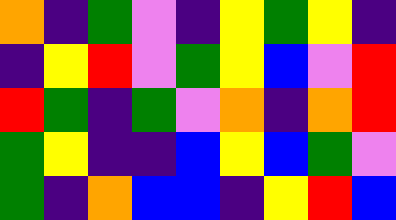[["orange", "indigo", "green", "violet", "indigo", "yellow", "green", "yellow", "indigo"], ["indigo", "yellow", "red", "violet", "green", "yellow", "blue", "violet", "red"], ["red", "green", "indigo", "green", "violet", "orange", "indigo", "orange", "red"], ["green", "yellow", "indigo", "indigo", "blue", "yellow", "blue", "green", "violet"], ["green", "indigo", "orange", "blue", "blue", "indigo", "yellow", "red", "blue"]]